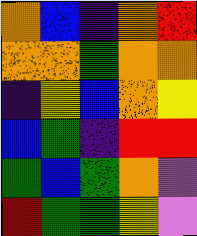[["orange", "blue", "indigo", "orange", "red"], ["orange", "orange", "green", "orange", "orange"], ["indigo", "yellow", "blue", "orange", "yellow"], ["blue", "green", "indigo", "red", "red"], ["green", "blue", "green", "orange", "violet"], ["red", "green", "green", "yellow", "violet"]]